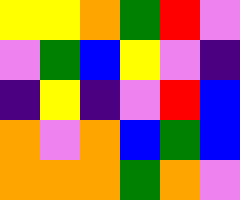[["yellow", "yellow", "orange", "green", "red", "violet"], ["violet", "green", "blue", "yellow", "violet", "indigo"], ["indigo", "yellow", "indigo", "violet", "red", "blue"], ["orange", "violet", "orange", "blue", "green", "blue"], ["orange", "orange", "orange", "green", "orange", "violet"]]